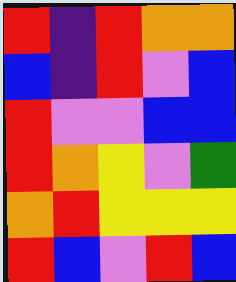[["red", "indigo", "red", "orange", "orange"], ["blue", "indigo", "red", "violet", "blue"], ["red", "violet", "violet", "blue", "blue"], ["red", "orange", "yellow", "violet", "green"], ["orange", "red", "yellow", "yellow", "yellow"], ["red", "blue", "violet", "red", "blue"]]